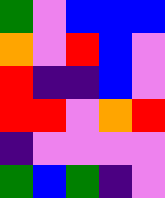[["green", "violet", "blue", "blue", "blue"], ["orange", "violet", "red", "blue", "violet"], ["red", "indigo", "indigo", "blue", "violet"], ["red", "red", "violet", "orange", "red"], ["indigo", "violet", "violet", "violet", "violet"], ["green", "blue", "green", "indigo", "violet"]]